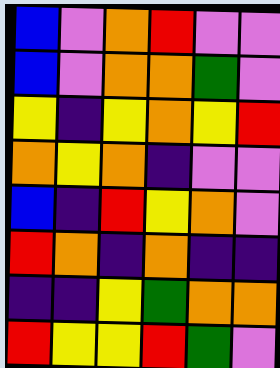[["blue", "violet", "orange", "red", "violet", "violet"], ["blue", "violet", "orange", "orange", "green", "violet"], ["yellow", "indigo", "yellow", "orange", "yellow", "red"], ["orange", "yellow", "orange", "indigo", "violet", "violet"], ["blue", "indigo", "red", "yellow", "orange", "violet"], ["red", "orange", "indigo", "orange", "indigo", "indigo"], ["indigo", "indigo", "yellow", "green", "orange", "orange"], ["red", "yellow", "yellow", "red", "green", "violet"]]